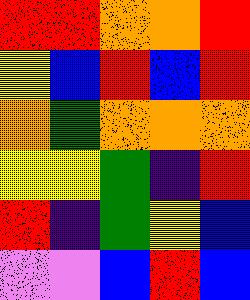[["red", "red", "orange", "orange", "red"], ["yellow", "blue", "red", "blue", "red"], ["orange", "green", "orange", "orange", "orange"], ["yellow", "yellow", "green", "indigo", "red"], ["red", "indigo", "green", "yellow", "blue"], ["violet", "violet", "blue", "red", "blue"]]